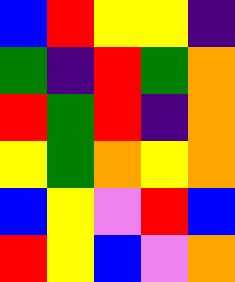[["blue", "red", "yellow", "yellow", "indigo"], ["green", "indigo", "red", "green", "orange"], ["red", "green", "red", "indigo", "orange"], ["yellow", "green", "orange", "yellow", "orange"], ["blue", "yellow", "violet", "red", "blue"], ["red", "yellow", "blue", "violet", "orange"]]